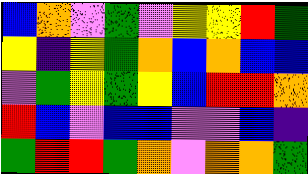[["blue", "orange", "violet", "green", "violet", "yellow", "yellow", "red", "green"], ["yellow", "indigo", "yellow", "green", "orange", "blue", "orange", "blue", "blue"], ["violet", "green", "yellow", "green", "yellow", "blue", "red", "red", "orange"], ["red", "blue", "violet", "blue", "blue", "violet", "violet", "blue", "indigo"], ["green", "red", "red", "green", "orange", "violet", "orange", "orange", "green"]]